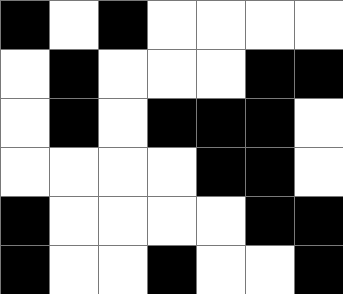[["black", "white", "black", "white", "white", "white", "white"], ["white", "black", "white", "white", "white", "black", "black"], ["white", "black", "white", "black", "black", "black", "white"], ["white", "white", "white", "white", "black", "black", "white"], ["black", "white", "white", "white", "white", "black", "black"], ["black", "white", "white", "black", "white", "white", "black"]]